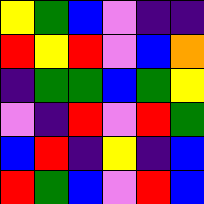[["yellow", "green", "blue", "violet", "indigo", "indigo"], ["red", "yellow", "red", "violet", "blue", "orange"], ["indigo", "green", "green", "blue", "green", "yellow"], ["violet", "indigo", "red", "violet", "red", "green"], ["blue", "red", "indigo", "yellow", "indigo", "blue"], ["red", "green", "blue", "violet", "red", "blue"]]